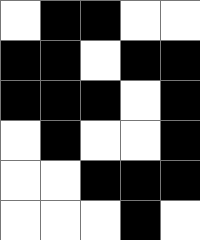[["white", "black", "black", "white", "white"], ["black", "black", "white", "black", "black"], ["black", "black", "black", "white", "black"], ["white", "black", "white", "white", "black"], ["white", "white", "black", "black", "black"], ["white", "white", "white", "black", "white"]]